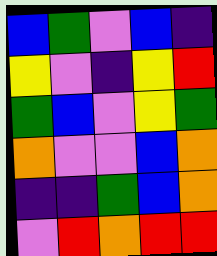[["blue", "green", "violet", "blue", "indigo"], ["yellow", "violet", "indigo", "yellow", "red"], ["green", "blue", "violet", "yellow", "green"], ["orange", "violet", "violet", "blue", "orange"], ["indigo", "indigo", "green", "blue", "orange"], ["violet", "red", "orange", "red", "red"]]